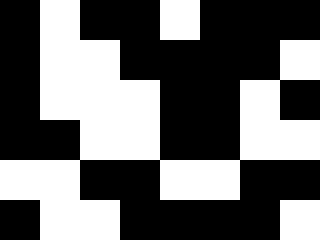[["black", "white", "black", "black", "white", "black", "black", "black"], ["black", "white", "white", "black", "black", "black", "black", "white"], ["black", "white", "white", "white", "black", "black", "white", "black"], ["black", "black", "white", "white", "black", "black", "white", "white"], ["white", "white", "black", "black", "white", "white", "black", "black"], ["black", "white", "white", "black", "black", "black", "black", "white"]]